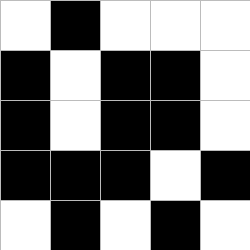[["white", "black", "white", "white", "white"], ["black", "white", "black", "black", "white"], ["black", "white", "black", "black", "white"], ["black", "black", "black", "white", "black"], ["white", "black", "white", "black", "white"]]